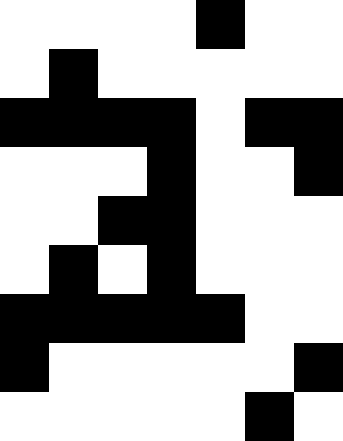[["white", "white", "white", "white", "black", "white", "white"], ["white", "black", "white", "white", "white", "white", "white"], ["black", "black", "black", "black", "white", "black", "black"], ["white", "white", "white", "black", "white", "white", "black"], ["white", "white", "black", "black", "white", "white", "white"], ["white", "black", "white", "black", "white", "white", "white"], ["black", "black", "black", "black", "black", "white", "white"], ["black", "white", "white", "white", "white", "white", "black"], ["white", "white", "white", "white", "white", "black", "white"]]